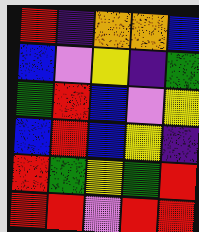[["red", "indigo", "orange", "orange", "blue"], ["blue", "violet", "yellow", "indigo", "green"], ["green", "red", "blue", "violet", "yellow"], ["blue", "red", "blue", "yellow", "indigo"], ["red", "green", "yellow", "green", "red"], ["red", "red", "violet", "red", "red"]]